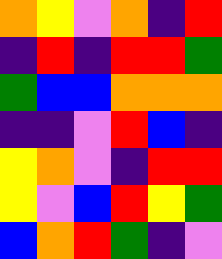[["orange", "yellow", "violet", "orange", "indigo", "red"], ["indigo", "red", "indigo", "red", "red", "green"], ["green", "blue", "blue", "orange", "orange", "orange"], ["indigo", "indigo", "violet", "red", "blue", "indigo"], ["yellow", "orange", "violet", "indigo", "red", "red"], ["yellow", "violet", "blue", "red", "yellow", "green"], ["blue", "orange", "red", "green", "indigo", "violet"]]